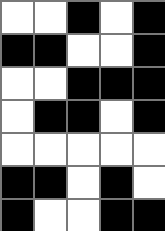[["white", "white", "black", "white", "black"], ["black", "black", "white", "white", "black"], ["white", "white", "black", "black", "black"], ["white", "black", "black", "white", "black"], ["white", "white", "white", "white", "white"], ["black", "black", "white", "black", "white"], ["black", "white", "white", "black", "black"]]